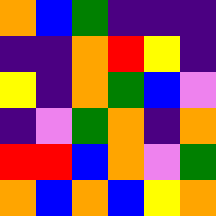[["orange", "blue", "green", "indigo", "indigo", "indigo"], ["indigo", "indigo", "orange", "red", "yellow", "indigo"], ["yellow", "indigo", "orange", "green", "blue", "violet"], ["indigo", "violet", "green", "orange", "indigo", "orange"], ["red", "red", "blue", "orange", "violet", "green"], ["orange", "blue", "orange", "blue", "yellow", "orange"]]